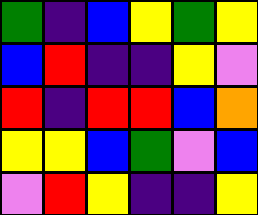[["green", "indigo", "blue", "yellow", "green", "yellow"], ["blue", "red", "indigo", "indigo", "yellow", "violet"], ["red", "indigo", "red", "red", "blue", "orange"], ["yellow", "yellow", "blue", "green", "violet", "blue"], ["violet", "red", "yellow", "indigo", "indigo", "yellow"]]